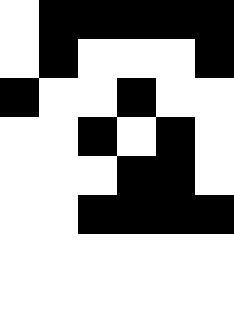[["white", "black", "black", "black", "black", "black"], ["white", "black", "white", "white", "white", "black"], ["black", "white", "white", "black", "white", "white"], ["white", "white", "black", "white", "black", "white"], ["white", "white", "white", "black", "black", "white"], ["white", "white", "black", "black", "black", "black"], ["white", "white", "white", "white", "white", "white"], ["white", "white", "white", "white", "white", "white"]]